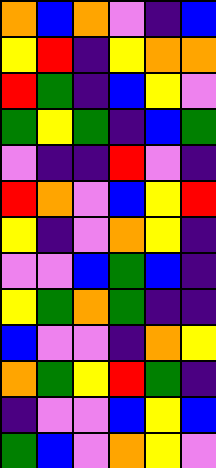[["orange", "blue", "orange", "violet", "indigo", "blue"], ["yellow", "red", "indigo", "yellow", "orange", "orange"], ["red", "green", "indigo", "blue", "yellow", "violet"], ["green", "yellow", "green", "indigo", "blue", "green"], ["violet", "indigo", "indigo", "red", "violet", "indigo"], ["red", "orange", "violet", "blue", "yellow", "red"], ["yellow", "indigo", "violet", "orange", "yellow", "indigo"], ["violet", "violet", "blue", "green", "blue", "indigo"], ["yellow", "green", "orange", "green", "indigo", "indigo"], ["blue", "violet", "violet", "indigo", "orange", "yellow"], ["orange", "green", "yellow", "red", "green", "indigo"], ["indigo", "violet", "violet", "blue", "yellow", "blue"], ["green", "blue", "violet", "orange", "yellow", "violet"]]